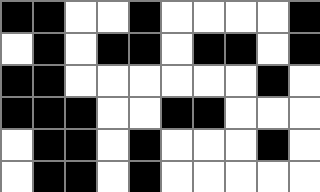[["black", "black", "white", "white", "black", "white", "white", "white", "white", "black"], ["white", "black", "white", "black", "black", "white", "black", "black", "white", "black"], ["black", "black", "white", "white", "white", "white", "white", "white", "black", "white"], ["black", "black", "black", "white", "white", "black", "black", "white", "white", "white"], ["white", "black", "black", "white", "black", "white", "white", "white", "black", "white"], ["white", "black", "black", "white", "black", "white", "white", "white", "white", "white"]]